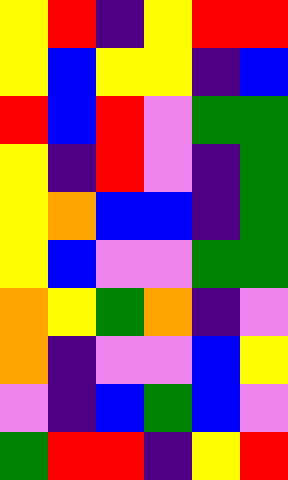[["yellow", "red", "indigo", "yellow", "red", "red"], ["yellow", "blue", "yellow", "yellow", "indigo", "blue"], ["red", "blue", "red", "violet", "green", "green"], ["yellow", "indigo", "red", "violet", "indigo", "green"], ["yellow", "orange", "blue", "blue", "indigo", "green"], ["yellow", "blue", "violet", "violet", "green", "green"], ["orange", "yellow", "green", "orange", "indigo", "violet"], ["orange", "indigo", "violet", "violet", "blue", "yellow"], ["violet", "indigo", "blue", "green", "blue", "violet"], ["green", "red", "red", "indigo", "yellow", "red"]]